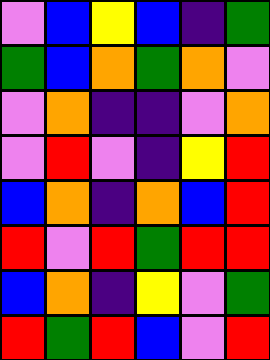[["violet", "blue", "yellow", "blue", "indigo", "green"], ["green", "blue", "orange", "green", "orange", "violet"], ["violet", "orange", "indigo", "indigo", "violet", "orange"], ["violet", "red", "violet", "indigo", "yellow", "red"], ["blue", "orange", "indigo", "orange", "blue", "red"], ["red", "violet", "red", "green", "red", "red"], ["blue", "orange", "indigo", "yellow", "violet", "green"], ["red", "green", "red", "blue", "violet", "red"]]